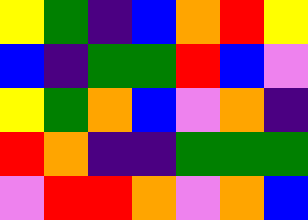[["yellow", "green", "indigo", "blue", "orange", "red", "yellow"], ["blue", "indigo", "green", "green", "red", "blue", "violet"], ["yellow", "green", "orange", "blue", "violet", "orange", "indigo"], ["red", "orange", "indigo", "indigo", "green", "green", "green"], ["violet", "red", "red", "orange", "violet", "orange", "blue"]]